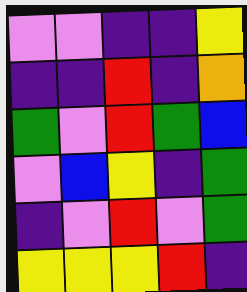[["violet", "violet", "indigo", "indigo", "yellow"], ["indigo", "indigo", "red", "indigo", "orange"], ["green", "violet", "red", "green", "blue"], ["violet", "blue", "yellow", "indigo", "green"], ["indigo", "violet", "red", "violet", "green"], ["yellow", "yellow", "yellow", "red", "indigo"]]